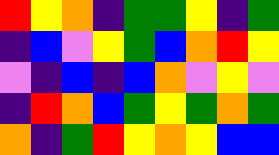[["red", "yellow", "orange", "indigo", "green", "green", "yellow", "indigo", "green"], ["indigo", "blue", "violet", "yellow", "green", "blue", "orange", "red", "yellow"], ["violet", "indigo", "blue", "indigo", "blue", "orange", "violet", "yellow", "violet"], ["indigo", "red", "orange", "blue", "green", "yellow", "green", "orange", "green"], ["orange", "indigo", "green", "red", "yellow", "orange", "yellow", "blue", "blue"]]